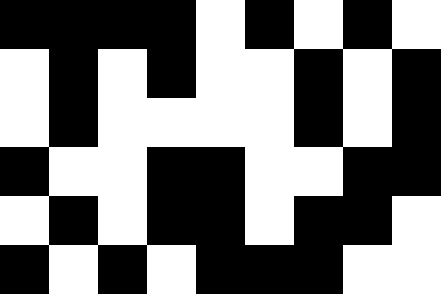[["black", "black", "black", "black", "white", "black", "white", "black", "white"], ["white", "black", "white", "black", "white", "white", "black", "white", "black"], ["white", "black", "white", "white", "white", "white", "black", "white", "black"], ["black", "white", "white", "black", "black", "white", "white", "black", "black"], ["white", "black", "white", "black", "black", "white", "black", "black", "white"], ["black", "white", "black", "white", "black", "black", "black", "white", "white"]]